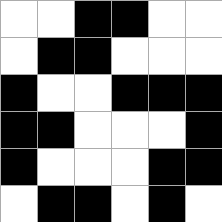[["white", "white", "black", "black", "white", "white"], ["white", "black", "black", "white", "white", "white"], ["black", "white", "white", "black", "black", "black"], ["black", "black", "white", "white", "white", "black"], ["black", "white", "white", "white", "black", "black"], ["white", "black", "black", "white", "black", "white"]]